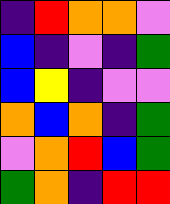[["indigo", "red", "orange", "orange", "violet"], ["blue", "indigo", "violet", "indigo", "green"], ["blue", "yellow", "indigo", "violet", "violet"], ["orange", "blue", "orange", "indigo", "green"], ["violet", "orange", "red", "blue", "green"], ["green", "orange", "indigo", "red", "red"]]